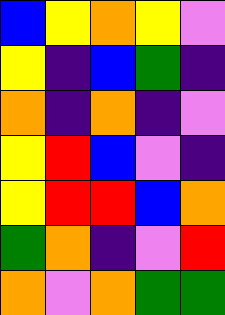[["blue", "yellow", "orange", "yellow", "violet"], ["yellow", "indigo", "blue", "green", "indigo"], ["orange", "indigo", "orange", "indigo", "violet"], ["yellow", "red", "blue", "violet", "indigo"], ["yellow", "red", "red", "blue", "orange"], ["green", "orange", "indigo", "violet", "red"], ["orange", "violet", "orange", "green", "green"]]